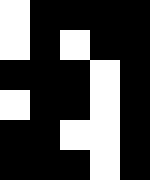[["white", "black", "black", "black", "black"], ["white", "black", "white", "black", "black"], ["black", "black", "black", "white", "black"], ["white", "black", "black", "white", "black"], ["black", "black", "white", "white", "black"], ["black", "black", "black", "white", "black"]]